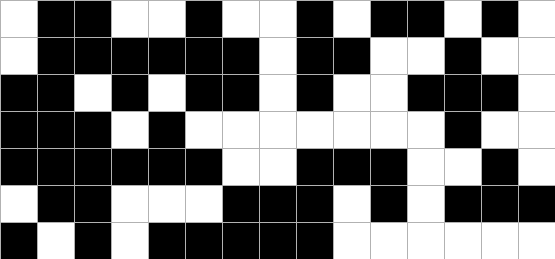[["white", "black", "black", "white", "white", "black", "white", "white", "black", "white", "black", "black", "white", "black", "white"], ["white", "black", "black", "black", "black", "black", "black", "white", "black", "black", "white", "white", "black", "white", "white"], ["black", "black", "white", "black", "white", "black", "black", "white", "black", "white", "white", "black", "black", "black", "white"], ["black", "black", "black", "white", "black", "white", "white", "white", "white", "white", "white", "white", "black", "white", "white"], ["black", "black", "black", "black", "black", "black", "white", "white", "black", "black", "black", "white", "white", "black", "white"], ["white", "black", "black", "white", "white", "white", "black", "black", "black", "white", "black", "white", "black", "black", "black"], ["black", "white", "black", "white", "black", "black", "black", "black", "black", "white", "white", "white", "white", "white", "white"]]